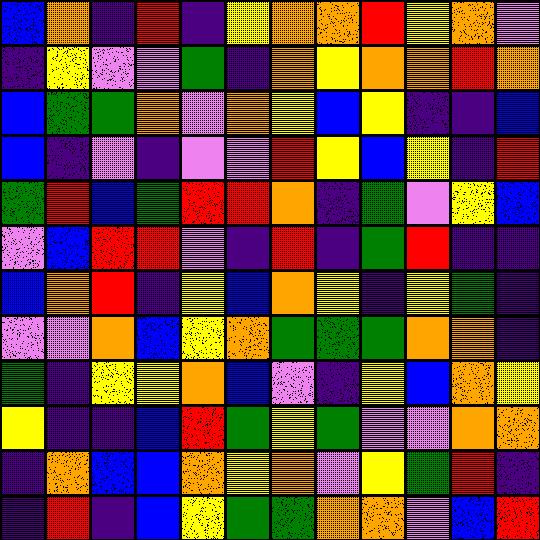[["blue", "orange", "indigo", "red", "indigo", "yellow", "orange", "orange", "red", "yellow", "orange", "violet"], ["indigo", "yellow", "violet", "violet", "green", "indigo", "orange", "yellow", "orange", "orange", "red", "orange"], ["blue", "green", "green", "orange", "violet", "orange", "yellow", "blue", "yellow", "indigo", "indigo", "blue"], ["blue", "indigo", "violet", "indigo", "violet", "violet", "red", "yellow", "blue", "yellow", "indigo", "red"], ["green", "red", "blue", "green", "red", "red", "orange", "indigo", "green", "violet", "yellow", "blue"], ["violet", "blue", "red", "red", "violet", "indigo", "red", "indigo", "green", "red", "indigo", "indigo"], ["blue", "orange", "red", "indigo", "yellow", "blue", "orange", "yellow", "indigo", "yellow", "green", "indigo"], ["violet", "violet", "orange", "blue", "yellow", "orange", "green", "green", "green", "orange", "orange", "indigo"], ["green", "indigo", "yellow", "yellow", "orange", "blue", "violet", "indigo", "yellow", "blue", "orange", "yellow"], ["yellow", "indigo", "indigo", "blue", "red", "green", "yellow", "green", "violet", "violet", "orange", "orange"], ["indigo", "orange", "blue", "blue", "orange", "yellow", "orange", "violet", "yellow", "green", "red", "indigo"], ["indigo", "red", "indigo", "blue", "yellow", "green", "green", "orange", "orange", "violet", "blue", "red"]]